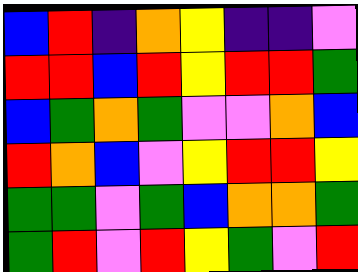[["blue", "red", "indigo", "orange", "yellow", "indigo", "indigo", "violet"], ["red", "red", "blue", "red", "yellow", "red", "red", "green"], ["blue", "green", "orange", "green", "violet", "violet", "orange", "blue"], ["red", "orange", "blue", "violet", "yellow", "red", "red", "yellow"], ["green", "green", "violet", "green", "blue", "orange", "orange", "green"], ["green", "red", "violet", "red", "yellow", "green", "violet", "red"]]